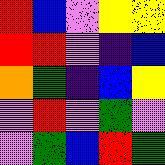[["red", "blue", "violet", "yellow", "yellow"], ["red", "red", "violet", "indigo", "blue"], ["orange", "green", "indigo", "blue", "yellow"], ["violet", "red", "violet", "green", "violet"], ["violet", "green", "blue", "red", "green"]]